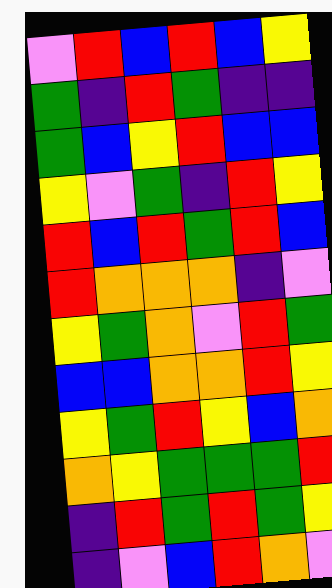[["violet", "red", "blue", "red", "blue", "yellow"], ["green", "indigo", "red", "green", "indigo", "indigo"], ["green", "blue", "yellow", "red", "blue", "blue"], ["yellow", "violet", "green", "indigo", "red", "yellow"], ["red", "blue", "red", "green", "red", "blue"], ["red", "orange", "orange", "orange", "indigo", "violet"], ["yellow", "green", "orange", "violet", "red", "green"], ["blue", "blue", "orange", "orange", "red", "yellow"], ["yellow", "green", "red", "yellow", "blue", "orange"], ["orange", "yellow", "green", "green", "green", "red"], ["indigo", "red", "green", "red", "green", "yellow"], ["indigo", "violet", "blue", "red", "orange", "violet"]]